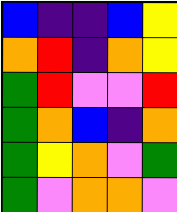[["blue", "indigo", "indigo", "blue", "yellow"], ["orange", "red", "indigo", "orange", "yellow"], ["green", "red", "violet", "violet", "red"], ["green", "orange", "blue", "indigo", "orange"], ["green", "yellow", "orange", "violet", "green"], ["green", "violet", "orange", "orange", "violet"]]